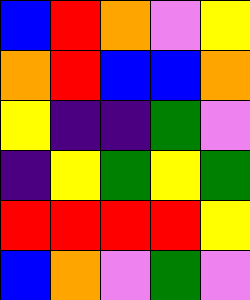[["blue", "red", "orange", "violet", "yellow"], ["orange", "red", "blue", "blue", "orange"], ["yellow", "indigo", "indigo", "green", "violet"], ["indigo", "yellow", "green", "yellow", "green"], ["red", "red", "red", "red", "yellow"], ["blue", "orange", "violet", "green", "violet"]]